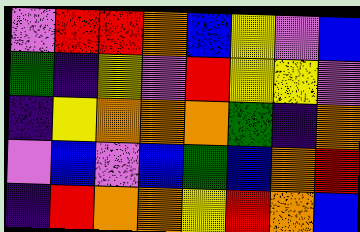[["violet", "red", "red", "orange", "blue", "yellow", "violet", "blue"], ["green", "indigo", "yellow", "violet", "red", "yellow", "yellow", "violet"], ["indigo", "yellow", "orange", "orange", "orange", "green", "indigo", "orange"], ["violet", "blue", "violet", "blue", "green", "blue", "orange", "red"], ["indigo", "red", "orange", "orange", "yellow", "red", "orange", "blue"]]